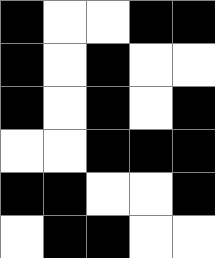[["black", "white", "white", "black", "black"], ["black", "white", "black", "white", "white"], ["black", "white", "black", "white", "black"], ["white", "white", "black", "black", "black"], ["black", "black", "white", "white", "black"], ["white", "black", "black", "white", "white"]]